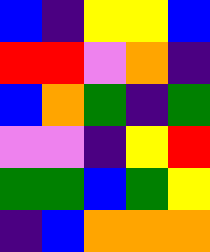[["blue", "indigo", "yellow", "yellow", "blue"], ["red", "red", "violet", "orange", "indigo"], ["blue", "orange", "green", "indigo", "green"], ["violet", "violet", "indigo", "yellow", "red"], ["green", "green", "blue", "green", "yellow"], ["indigo", "blue", "orange", "orange", "orange"]]